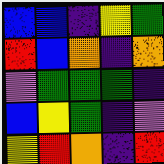[["blue", "blue", "indigo", "yellow", "green"], ["red", "blue", "orange", "indigo", "orange"], ["violet", "green", "green", "green", "indigo"], ["blue", "yellow", "green", "indigo", "violet"], ["yellow", "red", "orange", "indigo", "red"]]